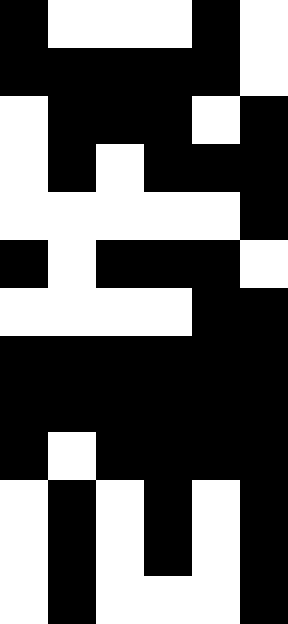[["black", "white", "white", "white", "black", "white"], ["black", "black", "black", "black", "black", "white"], ["white", "black", "black", "black", "white", "black"], ["white", "black", "white", "black", "black", "black"], ["white", "white", "white", "white", "white", "black"], ["black", "white", "black", "black", "black", "white"], ["white", "white", "white", "white", "black", "black"], ["black", "black", "black", "black", "black", "black"], ["black", "black", "black", "black", "black", "black"], ["black", "white", "black", "black", "black", "black"], ["white", "black", "white", "black", "white", "black"], ["white", "black", "white", "black", "white", "black"], ["white", "black", "white", "white", "white", "black"]]